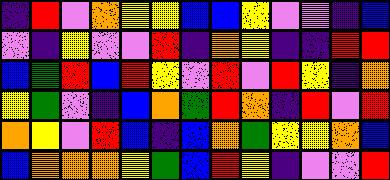[["indigo", "red", "violet", "orange", "yellow", "yellow", "blue", "blue", "yellow", "violet", "violet", "indigo", "blue"], ["violet", "indigo", "yellow", "violet", "violet", "red", "indigo", "orange", "yellow", "indigo", "indigo", "red", "red"], ["blue", "green", "red", "blue", "red", "yellow", "violet", "red", "violet", "red", "yellow", "indigo", "orange"], ["yellow", "green", "violet", "indigo", "blue", "orange", "green", "red", "orange", "indigo", "red", "violet", "red"], ["orange", "yellow", "violet", "red", "blue", "indigo", "blue", "orange", "green", "yellow", "yellow", "orange", "blue"], ["blue", "orange", "orange", "orange", "yellow", "green", "blue", "red", "yellow", "indigo", "violet", "violet", "red"]]